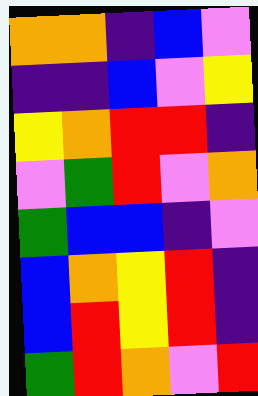[["orange", "orange", "indigo", "blue", "violet"], ["indigo", "indigo", "blue", "violet", "yellow"], ["yellow", "orange", "red", "red", "indigo"], ["violet", "green", "red", "violet", "orange"], ["green", "blue", "blue", "indigo", "violet"], ["blue", "orange", "yellow", "red", "indigo"], ["blue", "red", "yellow", "red", "indigo"], ["green", "red", "orange", "violet", "red"]]